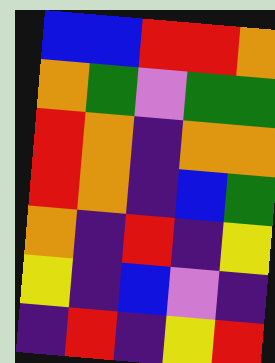[["blue", "blue", "red", "red", "orange"], ["orange", "green", "violet", "green", "green"], ["red", "orange", "indigo", "orange", "orange"], ["red", "orange", "indigo", "blue", "green"], ["orange", "indigo", "red", "indigo", "yellow"], ["yellow", "indigo", "blue", "violet", "indigo"], ["indigo", "red", "indigo", "yellow", "red"]]